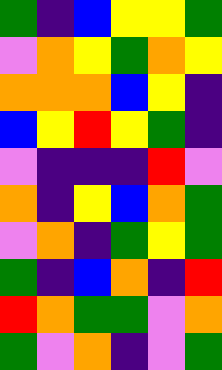[["green", "indigo", "blue", "yellow", "yellow", "green"], ["violet", "orange", "yellow", "green", "orange", "yellow"], ["orange", "orange", "orange", "blue", "yellow", "indigo"], ["blue", "yellow", "red", "yellow", "green", "indigo"], ["violet", "indigo", "indigo", "indigo", "red", "violet"], ["orange", "indigo", "yellow", "blue", "orange", "green"], ["violet", "orange", "indigo", "green", "yellow", "green"], ["green", "indigo", "blue", "orange", "indigo", "red"], ["red", "orange", "green", "green", "violet", "orange"], ["green", "violet", "orange", "indigo", "violet", "green"]]